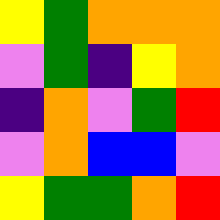[["yellow", "green", "orange", "orange", "orange"], ["violet", "green", "indigo", "yellow", "orange"], ["indigo", "orange", "violet", "green", "red"], ["violet", "orange", "blue", "blue", "violet"], ["yellow", "green", "green", "orange", "red"]]